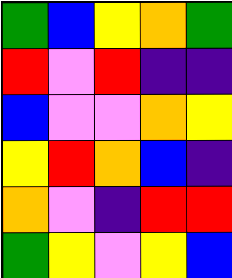[["green", "blue", "yellow", "orange", "green"], ["red", "violet", "red", "indigo", "indigo"], ["blue", "violet", "violet", "orange", "yellow"], ["yellow", "red", "orange", "blue", "indigo"], ["orange", "violet", "indigo", "red", "red"], ["green", "yellow", "violet", "yellow", "blue"]]